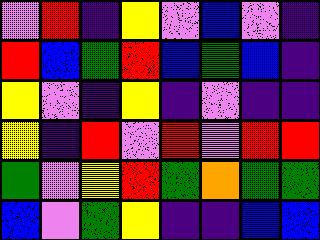[["violet", "red", "indigo", "yellow", "violet", "blue", "violet", "indigo"], ["red", "blue", "green", "red", "blue", "green", "blue", "indigo"], ["yellow", "violet", "indigo", "yellow", "indigo", "violet", "indigo", "indigo"], ["yellow", "indigo", "red", "violet", "red", "violet", "red", "red"], ["green", "violet", "yellow", "red", "green", "orange", "green", "green"], ["blue", "violet", "green", "yellow", "indigo", "indigo", "blue", "blue"]]